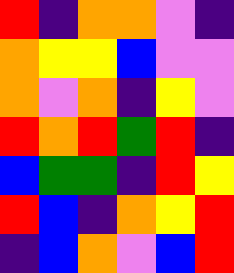[["red", "indigo", "orange", "orange", "violet", "indigo"], ["orange", "yellow", "yellow", "blue", "violet", "violet"], ["orange", "violet", "orange", "indigo", "yellow", "violet"], ["red", "orange", "red", "green", "red", "indigo"], ["blue", "green", "green", "indigo", "red", "yellow"], ["red", "blue", "indigo", "orange", "yellow", "red"], ["indigo", "blue", "orange", "violet", "blue", "red"]]